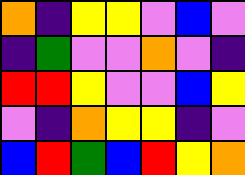[["orange", "indigo", "yellow", "yellow", "violet", "blue", "violet"], ["indigo", "green", "violet", "violet", "orange", "violet", "indigo"], ["red", "red", "yellow", "violet", "violet", "blue", "yellow"], ["violet", "indigo", "orange", "yellow", "yellow", "indigo", "violet"], ["blue", "red", "green", "blue", "red", "yellow", "orange"]]